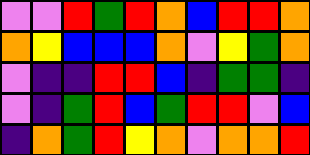[["violet", "violet", "red", "green", "red", "orange", "blue", "red", "red", "orange"], ["orange", "yellow", "blue", "blue", "blue", "orange", "violet", "yellow", "green", "orange"], ["violet", "indigo", "indigo", "red", "red", "blue", "indigo", "green", "green", "indigo"], ["violet", "indigo", "green", "red", "blue", "green", "red", "red", "violet", "blue"], ["indigo", "orange", "green", "red", "yellow", "orange", "violet", "orange", "orange", "red"]]